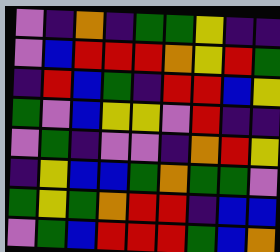[["violet", "indigo", "orange", "indigo", "green", "green", "yellow", "indigo", "indigo"], ["violet", "blue", "red", "red", "red", "orange", "yellow", "red", "green"], ["indigo", "red", "blue", "green", "indigo", "red", "red", "blue", "yellow"], ["green", "violet", "blue", "yellow", "yellow", "violet", "red", "indigo", "indigo"], ["violet", "green", "indigo", "violet", "violet", "indigo", "orange", "red", "yellow"], ["indigo", "yellow", "blue", "blue", "green", "orange", "green", "green", "violet"], ["green", "yellow", "green", "orange", "red", "red", "indigo", "blue", "blue"], ["violet", "green", "blue", "red", "red", "red", "green", "blue", "orange"]]